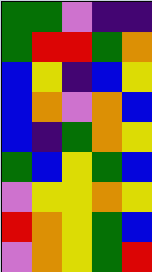[["green", "green", "violet", "indigo", "indigo"], ["green", "red", "red", "green", "orange"], ["blue", "yellow", "indigo", "blue", "yellow"], ["blue", "orange", "violet", "orange", "blue"], ["blue", "indigo", "green", "orange", "yellow"], ["green", "blue", "yellow", "green", "blue"], ["violet", "yellow", "yellow", "orange", "yellow"], ["red", "orange", "yellow", "green", "blue"], ["violet", "orange", "yellow", "green", "red"]]